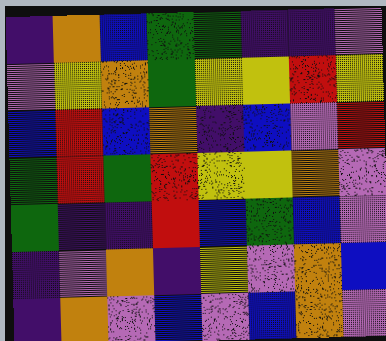[["indigo", "orange", "blue", "green", "green", "indigo", "indigo", "violet"], ["violet", "yellow", "orange", "green", "yellow", "yellow", "red", "yellow"], ["blue", "red", "blue", "orange", "indigo", "blue", "violet", "red"], ["green", "red", "green", "red", "yellow", "yellow", "orange", "violet"], ["green", "indigo", "indigo", "red", "blue", "green", "blue", "violet"], ["indigo", "violet", "orange", "indigo", "yellow", "violet", "orange", "blue"], ["indigo", "orange", "violet", "blue", "violet", "blue", "orange", "violet"]]